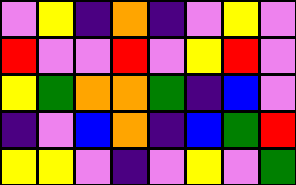[["violet", "yellow", "indigo", "orange", "indigo", "violet", "yellow", "violet"], ["red", "violet", "violet", "red", "violet", "yellow", "red", "violet"], ["yellow", "green", "orange", "orange", "green", "indigo", "blue", "violet"], ["indigo", "violet", "blue", "orange", "indigo", "blue", "green", "red"], ["yellow", "yellow", "violet", "indigo", "violet", "yellow", "violet", "green"]]